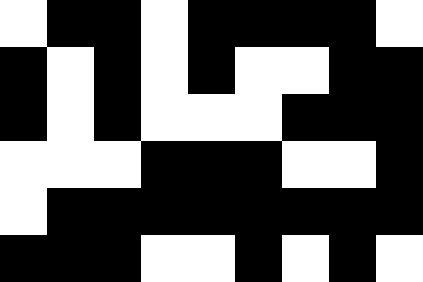[["white", "black", "black", "white", "black", "black", "black", "black", "white"], ["black", "white", "black", "white", "black", "white", "white", "black", "black"], ["black", "white", "black", "white", "white", "white", "black", "black", "black"], ["white", "white", "white", "black", "black", "black", "white", "white", "black"], ["white", "black", "black", "black", "black", "black", "black", "black", "black"], ["black", "black", "black", "white", "white", "black", "white", "black", "white"]]